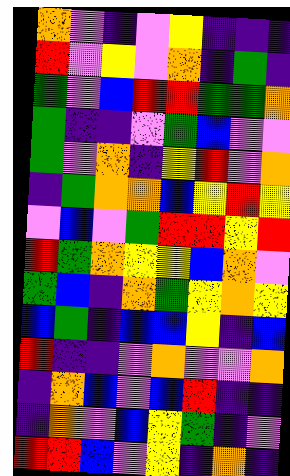[["orange", "violet", "indigo", "violet", "yellow", "indigo", "indigo", "indigo"], ["red", "violet", "yellow", "violet", "orange", "indigo", "green", "indigo"], ["green", "violet", "blue", "red", "red", "green", "green", "orange"], ["green", "indigo", "indigo", "violet", "green", "blue", "violet", "violet"], ["green", "violet", "orange", "indigo", "yellow", "red", "violet", "orange"], ["indigo", "green", "orange", "orange", "blue", "yellow", "red", "yellow"], ["violet", "blue", "violet", "green", "red", "red", "yellow", "red"], ["red", "green", "orange", "yellow", "yellow", "blue", "orange", "violet"], ["green", "blue", "indigo", "orange", "green", "yellow", "orange", "yellow"], ["blue", "green", "indigo", "blue", "blue", "yellow", "indigo", "blue"], ["red", "indigo", "indigo", "violet", "orange", "violet", "violet", "orange"], ["indigo", "orange", "blue", "violet", "blue", "red", "indigo", "indigo"], ["indigo", "orange", "violet", "blue", "yellow", "green", "indigo", "violet"], ["red", "red", "blue", "violet", "yellow", "indigo", "orange", "indigo"]]